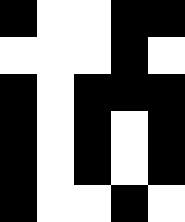[["black", "white", "white", "black", "black"], ["white", "white", "white", "black", "white"], ["black", "white", "black", "black", "black"], ["black", "white", "black", "white", "black"], ["black", "white", "black", "white", "black"], ["black", "white", "white", "black", "white"]]